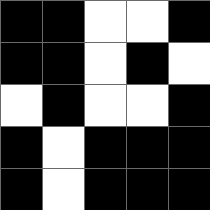[["black", "black", "white", "white", "black"], ["black", "black", "white", "black", "white"], ["white", "black", "white", "white", "black"], ["black", "white", "black", "black", "black"], ["black", "white", "black", "black", "black"]]